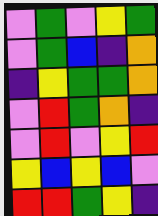[["violet", "green", "violet", "yellow", "green"], ["violet", "green", "blue", "indigo", "orange"], ["indigo", "yellow", "green", "green", "orange"], ["violet", "red", "green", "orange", "indigo"], ["violet", "red", "violet", "yellow", "red"], ["yellow", "blue", "yellow", "blue", "violet"], ["red", "red", "green", "yellow", "indigo"]]